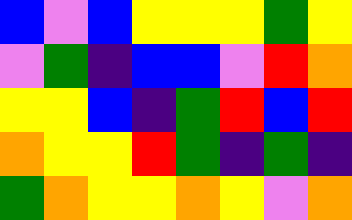[["blue", "violet", "blue", "yellow", "yellow", "yellow", "green", "yellow"], ["violet", "green", "indigo", "blue", "blue", "violet", "red", "orange"], ["yellow", "yellow", "blue", "indigo", "green", "red", "blue", "red"], ["orange", "yellow", "yellow", "red", "green", "indigo", "green", "indigo"], ["green", "orange", "yellow", "yellow", "orange", "yellow", "violet", "orange"]]